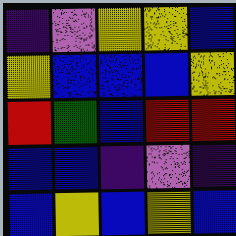[["indigo", "violet", "yellow", "yellow", "blue"], ["yellow", "blue", "blue", "blue", "yellow"], ["red", "green", "blue", "red", "red"], ["blue", "blue", "indigo", "violet", "indigo"], ["blue", "yellow", "blue", "yellow", "blue"]]